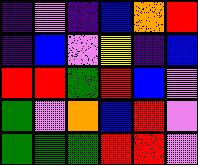[["indigo", "violet", "indigo", "blue", "orange", "red"], ["indigo", "blue", "violet", "yellow", "indigo", "blue"], ["red", "red", "green", "red", "blue", "violet"], ["green", "violet", "orange", "blue", "red", "violet"], ["green", "green", "green", "red", "red", "violet"]]